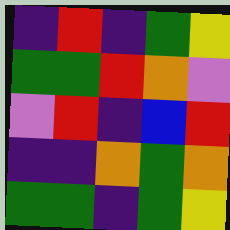[["indigo", "red", "indigo", "green", "yellow"], ["green", "green", "red", "orange", "violet"], ["violet", "red", "indigo", "blue", "red"], ["indigo", "indigo", "orange", "green", "orange"], ["green", "green", "indigo", "green", "yellow"]]